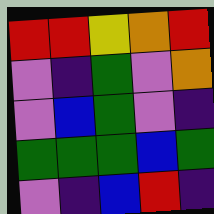[["red", "red", "yellow", "orange", "red"], ["violet", "indigo", "green", "violet", "orange"], ["violet", "blue", "green", "violet", "indigo"], ["green", "green", "green", "blue", "green"], ["violet", "indigo", "blue", "red", "indigo"]]